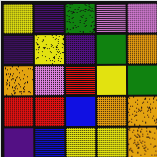[["yellow", "indigo", "green", "violet", "violet"], ["indigo", "yellow", "indigo", "green", "orange"], ["orange", "violet", "red", "yellow", "green"], ["red", "red", "blue", "orange", "orange"], ["indigo", "blue", "yellow", "yellow", "orange"]]